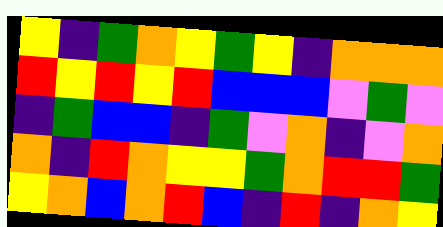[["yellow", "indigo", "green", "orange", "yellow", "green", "yellow", "indigo", "orange", "orange", "orange"], ["red", "yellow", "red", "yellow", "red", "blue", "blue", "blue", "violet", "green", "violet"], ["indigo", "green", "blue", "blue", "indigo", "green", "violet", "orange", "indigo", "violet", "orange"], ["orange", "indigo", "red", "orange", "yellow", "yellow", "green", "orange", "red", "red", "green"], ["yellow", "orange", "blue", "orange", "red", "blue", "indigo", "red", "indigo", "orange", "yellow"]]